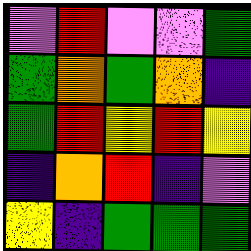[["violet", "red", "violet", "violet", "green"], ["green", "orange", "green", "orange", "indigo"], ["green", "red", "yellow", "red", "yellow"], ["indigo", "orange", "red", "indigo", "violet"], ["yellow", "indigo", "green", "green", "green"]]